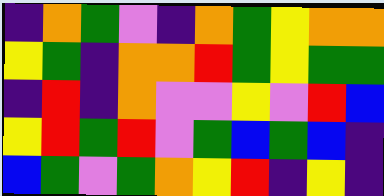[["indigo", "orange", "green", "violet", "indigo", "orange", "green", "yellow", "orange", "orange"], ["yellow", "green", "indigo", "orange", "orange", "red", "green", "yellow", "green", "green"], ["indigo", "red", "indigo", "orange", "violet", "violet", "yellow", "violet", "red", "blue"], ["yellow", "red", "green", "red", "violet", "green", "blue", "green", "blue", "indigo"], ["blue", "green", "violet", "green", "orange", "yellow", "red", "indigo", "yellow", "indigo"]]